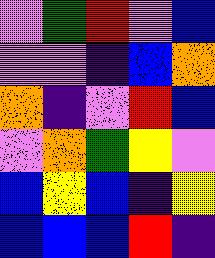[["violet", "green", "red", "violet", "blue"], ["violet", "violet", "indigo", "blue", "orange"], ["orange", "indigo", "violet", "red", "blue"], ["violet", "orange", "green", "yellow", "violet"], ["blue", "yellow", "blue", "indigo", "yellow"], ["blue", "blue", "blue", "red", "indigo"]]